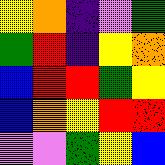[["yellow", "orange", "indigo", "violet", "green"], ["green", "red", "indigo", "yellow", "orange"], ["blue", "red", "red", "green", "yellow"], ["blue", "orange", "yellow", "red", "red"], ["violet", "violet", "green", "yellow", "blue"]]